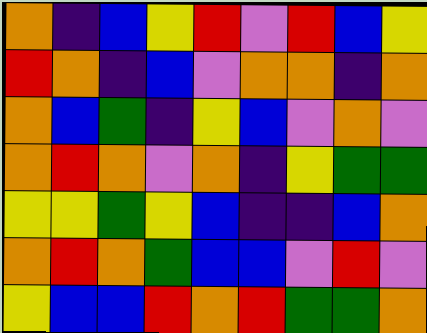[["orange", "indigo", "blue", "yellow", "red", "violet", "red", "blue", "yellow"], ["red", "orange", "indigo", "blue", "violet", "orange", "orange", "indigo", "orange"], ["orange", "blue", "green", "indigo", "yellow", "blue", "violet", "orange", "violet"], ["orange", "red", "orange", "violet", "orange", "indigo", "yellow", "green", "green"], ["yellow", "yellow", "green", "yellow", "blue", "indigo", "indigo", "blue", "orange"], ["orange", "red", "orange", "green", "blue", "blue", "violet", "red", "violet"], ["yellow", "blue", "blue", "red", "orange", "red", "green", "green", "orange"]]